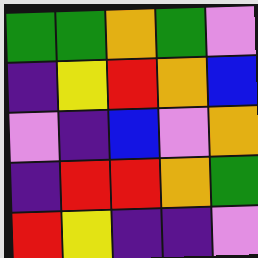[["green", "green", "orange", "green", "violet"], ["indigo", "yellow", "red", "orange", "blue"], ["violet", "indigo", "blue", "violet", "orange"], ["indigo", "red", "red", "orange", "green"], ["red", "yellow", "indigo", "indigo", "violet"]]